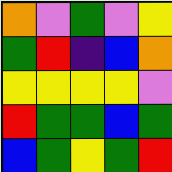[["orange", "violet", "green", "violet", "yellow"], ["green", "red", "indigo", "blue", "orange"], ["yellow", "yellow", "yellow", "yellow", "violet"], ["red", "green", "green", "blue", "green"], ["blue", "green", "yellow", "green", "red"]]